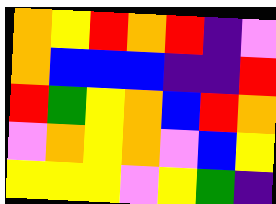[["orange", "yellow", "red", "orange", "red", "indigo", "violet"], ["orange", "blue", "blue", "blue", "indigo", "indigo", "red"], ["red", "green", "yellow", "orange", "blue", "red", "orange"], ["violet", "orange", "yellow", "orange", "violet", "blue", "yellow"], ["yellow", "yellow", "yellow", "violet", "yellow", "green", "indigo"]]